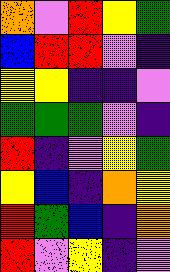[["orange", "violet", "red", "yellow", "green"], ["blue", "red", "red", "violet", "indigo"], ["yellow", "yellow", "indigo", "indigo", "violet"], ["green", "green", "green", "violet", "indigo"], ["red", "indigo", "violet", "yellow", "green"], ["yellow", "blue", "indigo", "orange", "yellow"], ["red", "green", "blue", "indigo", "orange"], ["red", "violet", "yellow", "indigo", "violet"]]